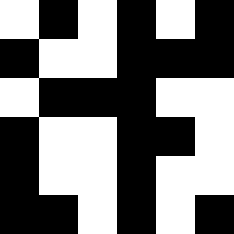[["white", "black", "white", "black", "white", "black"], ["black", "white", "white", "black", "black", "black"], ["white", "black", "black", "black", "white", "white"], ["black", "white", "white", "black", "black", "white"], ["black", "white", "white", "black", "white", "white"], ["black", "black", "white", "black", "white", "black"]]